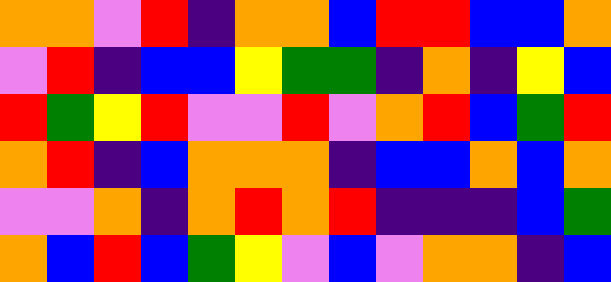[["orange", "orange", "violet", "red", "indigo", "orange", "orange", "blue", "red", "red", "blue", "blue", "orange"], ["violet", "red", "indigo", "blue", "blue", "yellow", "green", "green", "indigo", "orange", "indigo", "yellow", "blue"], ["red", "green", "yellow", "red", "violet", "violet", "red", "violet", "orange", "red", "blue", "green", "red"], ["orange", "red", "indigo", "blue", "orange", "orange", "orange", "indigo", "blue", "blue", "orange", "blue", "orange"], ["violet", "violet", "orange", "indigo", "orange", "red", "orange", "red", "indigo", "indigo", "indigo", "blue", "green"], ["orange", "blue", "red", "blue", "green", "yellow", "violet", "blue", "violet", "orange", "orange", "indigo", "blue"]]